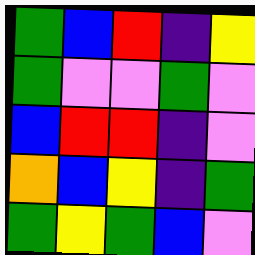[["green", "blue", "red", "indigo", "yellow"], ["green", "violet", "violet", "green", "violet"], ["blue", "red", "red", "indigo", "violet"], ["orange", "blue", "yellow", "indigo", "green"], ["green", "yellow", "green", "blue", "violet"]]